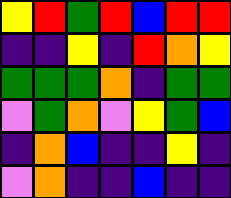[["yellow", "red", "green", "red", "blue", "red", "red"], ["indigo", "indigo", "yellow", "indigo", "red", "orange", "yellow"], ["green", "green", "green", "orange", "indigo", "green", "green"], ["violet", "green", "orange", "violet", "yellow", "green", "blue"], ["indigo", "orange", "blue", "indigo", "indigo", "yellow", "indigo"], ["violet", "orange", "indigo", "indigo", "blue", "indigo", "indigo"]]